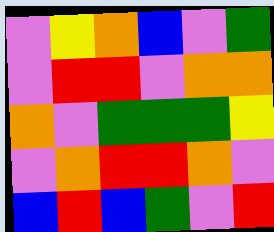[["violet", "yellow", "orange", "blue", "violet", "green"], ["violet", "red", "red", "violet", "orange", "orange"], ["orange", "violet", "green", "green", "green", "yellow"], ["violet", "orange", "red", "red", "orange", "violet"], ["blue", "red", "blue", "green", "violet", "red"]]